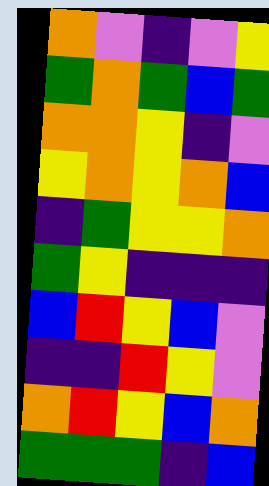[["orange", "violet", "indigo", "violet", "yellow"], ["green", "orange", "green", "blue", "green"], ["orange", "orange", "yellow", "indigo", "violet"], ["yellow", "orange", "yellow", "orange", "blue"], ["indigo", "green", "yellow", "yellow", "orange"], ["green", "yellow", "indigo", "indigo", "indigo"], ["blue", "red", "yellow", "blue", "violet"], ["indigo", "indigo", "red", "yellow", "violet"], ["orange", "red", "yellow", "blue", "orange"], ["green", "green", "green", "indigo", "blue"]]